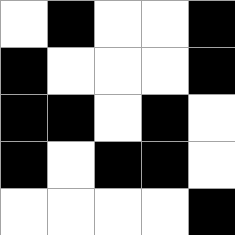[["white", "black", "white", "white", "black"], ["black", "white", "white", "white", "black"], ["black", "black", "white", "black", "white"], ["black", "white", "black", "black", "white"], ["white", "white", "white", "white", "black"]]